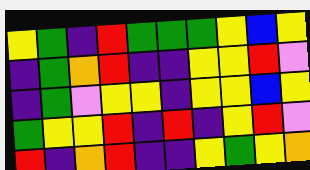[["yellow", "green", "indigo", "red", "green", "green", "green", "yellow", "blue", "yellow"], ["indigo", "green", "orange", "red", "indigo", "indigo", "yellow", "yellow", "red", "violet"], ["indigo", "green", "violet", "yellow", "yellow", "indigo", "yellow", "yellow", "blue", "yellow"], ["green", "yellow", "yellow", "red", "indigo", "red", "indigo", "yellow", "red", "violet"], ["red", "indigo", "orange", "red", "indigo", "indigo", "yellow", "green", "yellow", "orange"]]